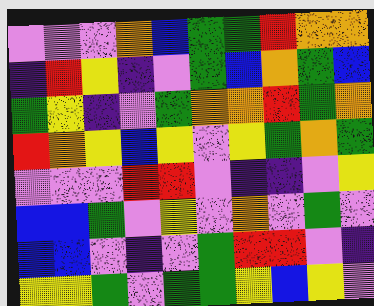[["violet", "violet", "violet", "orange", "blue", "green", "green", "red", "orange", "orange"], ["indigo", "red", "yellow", "indigo", "violet", "green", "blue", "orange", "green", "blue"], ["green", "yellow", "indigo", "violet", "green", "orange", "orange", "red", "green", "orange"], ["red", "orange", "yellow", "blue", "yellow", "violet", "yellow", "green", "orange", "green"], ["violet", "violet", "violet", "red", "red", "violet", "indigo", "indigo", "violet", "yellow"], ["blue", "blue", "green", "violet", "yellow", "violet", "orange", "violet", "green", "violet"], ["blue", "blue", "violet", "indigo", "violet", "green", "red", "red", "violet", "indigo"], ["yellow", "yellow", "green", "violet", "green", "green", "yellow", "blue", "yellow", "violet"]]